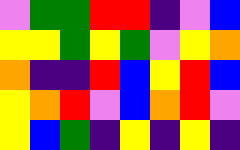[["violet", "green", "green", "red", "red", "indigo", "violet", "blue"], ["yellow", "yellow", "green", "yellow", "green", "violet", "yellow", "orange"], ["orange", "indigo", "indigo", "red", "blue", "yellow", "red", "blue"], ["yellow", "orange", "red", "violet", "blue", "orange", "red", "violet"], ["yellow", "blue", "green", "indigo", "yellow", "indigo", "yellow", "indigo"]]